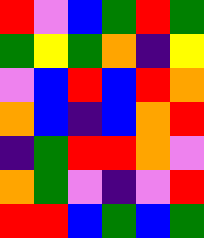[["red", "violet", "blue", "green", "red", "green"], ["green", "yellow", "green", "orange", "indigo", "yellow"], ["violet", "blue", "red", "blue", "red", "orange"], ["orange", "blue", "indigo", "blue", "orange", "red"], ["indigo", "green", "red", "red", "orange", "violet"], ["orange", "green", "violet", "indigo", "violet", "red"], ["red", "red", "blue", "green", "blue", "green"]]